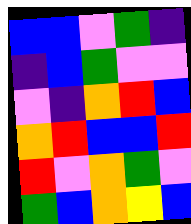[["blue", "blue", "violet", "green", "indigo"], ["indigo", "blue", "green", "violet", "violet"], ["violet", "indigo", "orange", "red", "blue"], ["orange", "red", "blue", "blue", "red"], ["red", "violet", "orange", "green", "violet"], ["green", "blue", "orange", "yellow", "blue"]]